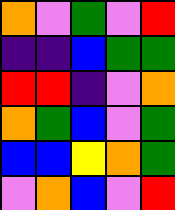[["orange", "violet", "green", "violet", "red"], ["indigo", "indigo", "blue", "green", "green"], ["red", "red", "indigo", "violet", "orange"], ["orange", "green", "blue", "violet", "green"], ["blue", "blue", "yellow", "orange", "green"], ["violet", "orange", "blue", "violet", "red"]]